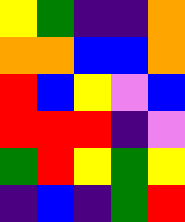[["yellow", "green", "indigo", "indigo", "orange"], ["orange", "orange", "blue", "blue", "orange"], ["red", "blue", "yellow", "violet", "blue"], ["red", "red", "red", "indigo", "violet"], ["green", "red", "yellow", "green", "yellow"], ["indigo", "blue", "indigo", "green", "red"]]